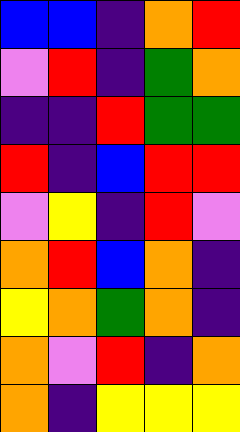[["blue", "blue", "indigo", "orange", "red"], ["violet", "red", "indigo", "green", "orange"], ["indigo", "indigo", "red", "green", "green"], ["red", "indigo", "blue", "red", "red"], ["violet", "yellow", "indigo", "red", "violet"], ["orange", "red", "blue", "orange", "indigo"], ["yellow", "orange", "green", "orange", "indigo"], ["orange", "violet", "red", "indigo", "orange"], ["orange", "indigo", "yellow", "yellow", "yellow"]]